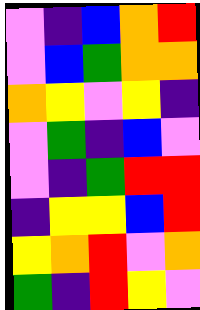[["violet", "indigo", "blue", "orange", "red"], ["violet", "blue", "green", "orange", "orange"], ["orange", "yellow", "violet", "yellow", "indigo"], ["violet", "green", "indigo", "blue", "violet"], ["violet", "indigo", "green", "red", "red"], ["indigo", "yellow", "yellow", "blue", "red"], ["yellow", "orange", "red", "violet", "orange"], ["green", "indigo", "red", "yellow", "violet"]]